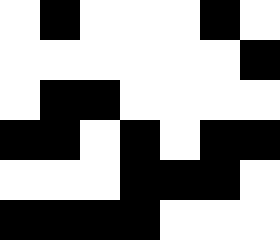[["white", "black", "white", "white", "white", "black", "white"], ["white", "white", "white", "white", "white", "white", "black"], ["white", "black", "black", "white", "white", "white", "white"], ["black", "black", "white", "black", "white", "black", "black"], ["white", "white", "white", "black", "black", "black", "white"], ["black", "black", "black", "black", "white", "white", "white"]]